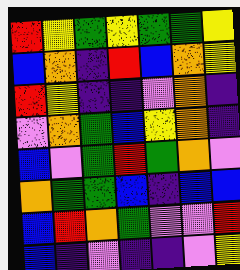[["red", "yellow", "green", "yellow", "green", "green", "yellow"], ["blue", "orange", "indigo", "red", "blue", "orange", "yellow"], ["red", "yellow", "indigo", "indigo", "violet", "orange", "indigo"], ["violet", "orange", "green", "blue", "yellow", "orange", "indigo"], ["blue", "violet", "green", "red", "green", "orange", "violet"], ["orange", "green", "green", "blue", "indigo", "blue", "blue"], ["blue", "red", "orange", "green", "violet", "violet", "red"], ["blue", "indigo", "violet", "indigo", "indigo", "violet", "yellow"]]